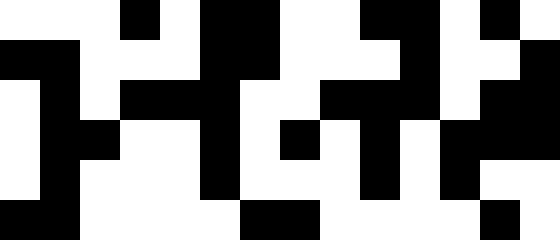[["white", "white", "white", "black", "white", "black", "black", "white", "white", "black", "black", "white", "black", "white"], ["black", "black", "white", "white", "white", "black", "black", "white", "white", "white", "black", "white", "white", "black"], ["white", "black", "white", "black", "black", "black", "white", "white", "black", "black", "black", "white", "black", "black"], ["white", "black", "black", "white", "white", "black", "white", "black", "white", "black", "white", "black", "black", "black"], ["white", "black", "white", "white", "white", "black", "white", "white", "white", "black", "white", "black", "white", "white"], ["black", "black", "white", "white", "white", "white", "black", "black", "white", "white", "white", "white", "black", "white"]]